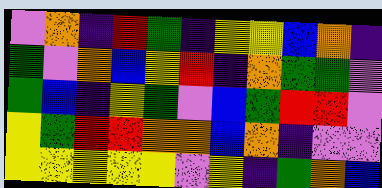[["violet", "orange", "indigo", "red", "green", "indigo", "yellow", "yellow", "blue", "orange", "indigo"], ["green", "violet", "orange", "blue", "yellow", "red", "indigo", "orange", "green", "green", "violet"], ["green", "blue", "indigo", "yellow", "green", "violet", "blue", "green", "red", "red", "violet"], ["yellow", "green", "red", "red", "orange", "orange", "blue", "orange", "indigo", "violet", "violet"], ["yellow", "yellow", "yellow", "yellow", "yellow", "violet", "yellow", "indigo", "green", "orange", "blue"]]